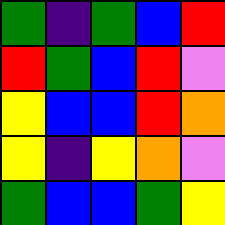[["green", "indigo", "green", "blue", "red"], ["red", "green", "blue", "red", "violet"], ["yellow", "blue", "blue", "red", "orange"], ["yellow", "indigo", "yellow", "orange", "violet"], ["green", "blue", "blue", "green", "yellow"]]